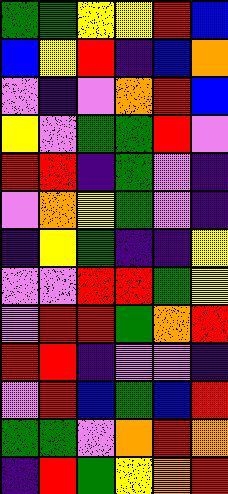[["green", "green", "yellow", "yellow", "red", "blue"], ["blue", "yellow", "red", "indigo", "blue", "orange"], ["violet", "indigo", "violet", "orange", "red", "blue"], ["yellow", "violet", "green", "green", "red", "violet"], ["red", "red", "indigo", "green", "violet", "indigo"], ["violet", "orange", "yellow", "green", "violet", "indigo"], ["indigo", "yellow", "green", "indigo", "indigo", "yellow"], ["violet", "violet", "red", "red", "green", "yellow"], ["violet", "red", "red", "green", "orange", "red"], ["red", "red", "indigo", "violet", "violet", "indigo"], ["violet", "red", "blue", "green", "blue", "red"], ["green", "green", "violet", "orange", "red", "orange"], ["indigo", "red", "green", "yellow", "orange", "red"]]